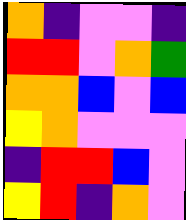[["orange", "indigo", "violet", "violet", "indigo"], ["red", "red", "violet", "orange", "green"], ["orange", "orange", "blue", "violet", "blue"], ["yellow", "orange", "violet", "violet", "violet"], ["indigo", "red", "red", "blue", "violet"], ["yellow", "red", "indigo", "orange", "violet"]]